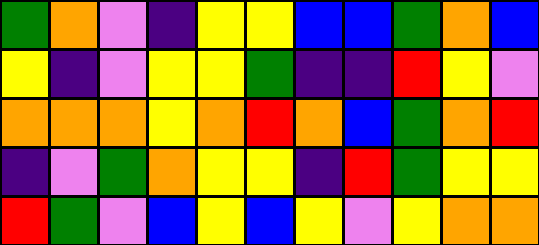[["green", "orange", "violet", "indigo", "yellow", "yellow", "blue", "blue", "green", "orange", "blue"], ["yellow", "indigo", "violet", "yellow", "yellow", "green", "indigo", "indigo", "red", "yellow", "violet"], ["orange", "orange", "orange", "yellow", "orange", "red", "orange", "blue", "green", "orange", "red"], ["indigo", "violet", "green", "orange", "yellow", "yellow", "indigo", "red", "green", "yellow", "yellow"], ["red", "green", "violet", "blue", "yellow", "blue", "yellow", "violet", "yellow", "orange", "orange"]]